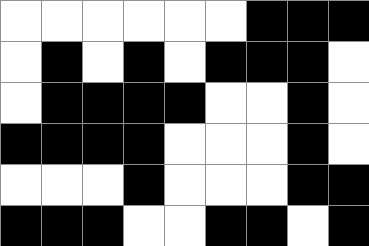[["white", "white", "white", "white", "white", "white", "black", "black", "black"], ["white", "black", "white", "black", "white", "black", "black", "black", "white"], ["white", "black", "black", "black", "black", "white", "white", "black", "white"], ["black", "black", "black", "black", "white", "white", "white", "black", "white"], ["white", "white", "white", "black", "white", "white", "white", "black", "black"], ["black", "black", "black", "white", "white", "black", "black", "white", "black"]]